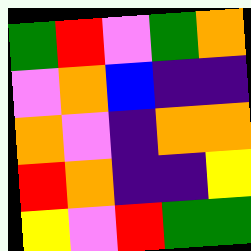[["green", "red", "violet", "green", "orange"], ["violet", "orange", "blue", "indigo", "indigo"], ["orange", "violet", "indigo", "orange", "orange"], ["red", "orange", "indigo", "indigo", "yellow"], ["yellow", "violet", "red", "green", "green"]]